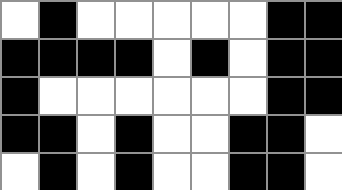[["white", "black", "white", "white", "white", "white", "white", "black", "black"], ["black", "black", "black", "black", "white", "black", "white", "black", "black"], ["black", "white", "white", "white", "white", "white", "white", "black", "black"], ["black", "black", "white", "black", "white", "white", "black", "black", "white"], ["white", "black", "white", "black", "white", "white", "black", "black", "white"]]